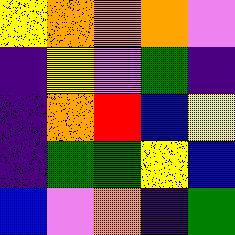[["yellow", "orange", "orange", "orange", "violet"], ["indigo", "yellow", "violet", "green", "indigo"], ["indigo", "orange", "red", "blue", "yellow"], ["indigo", "green", "green", "yellow", "blue"], ["blue", "violet", "orange", "indigo", "green"]]